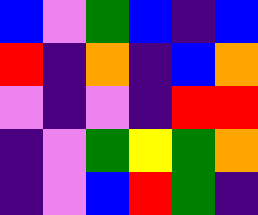[["blue", "violet", "green", "blue", "indigo", "blue"], ["red", "indigo", "orange", "indigo", "blue", "orange"], ["violet", "indigo", "violet", "indigo", "red", "red"], ["indigo", "violet", "green", "yellow", "green", "orange"], ["indigo", "violet", "blue", "red", "green", "indigo"]]